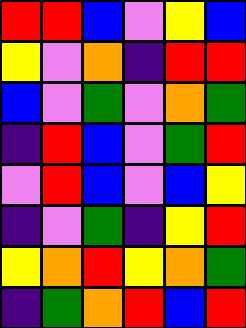[["red", "red", "blue", "violet", "yellow", "blue"], ["yellow", "violet", "orange", "indigo", "red", "red"], ["blue", "violet", "green", "violet", "orange", "green"], ["indigo", "red", "blue", "violet", "green", "red"], ["violet", "red", "blue", "violet", "blue", "yellow"], ["indigo", "violet", "green", "indigo", "yellow", "red"], ["yellow", "orange", "red", "yellow", "orange", "green"], ["indigo", "green", "orange", "red", "blue", "red"]]